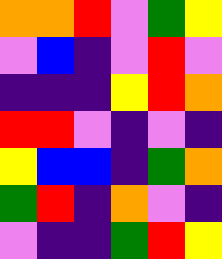[["orange", "orange", "red", "violet", "green", "yellow"], ["violet", "blue", "indigo", "violet", "red", "violet"], ["indigo", "indigo", "indigo", "yellow", "red", "orange"], ["red", "red", "violet", "indigo", "violet", "indigo"], ["yellow", "blue", "blue", "indigo", "green", "orange"], ["green", "red", "indigo", "orange", "violet", "indigo"], ["violet", "indigo", "indigo", "green", "red", "yellow"]]